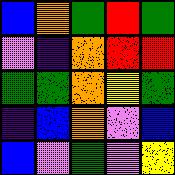[["blue", "orange", "green", "red", "green"], ["violet", "indigo", "orange", "red", "red"], ["green", "green", "orange", "yellow", "green"], ["indigo", "blue", "orange", "violet", "blue"], ["blue", "violet", "green", "violet", "yellow"]]